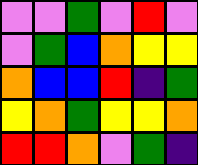[["violet", "violet", "green", "violet", "red", "violet"], ["violet", "green", "blue", "orange", "yellow", "yellow"], ["orange", "blue", "blue", "red", "indigo", "green"], ["yellow", "orange", "green", "yellow", "yellow", "orange"], ["red", "red", "orange", "violet", "green", "indigo"]]